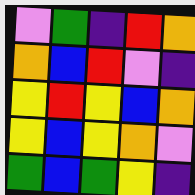[["violet", "green", "indigo", "red", "orange"], ["orange", "blue", "red", "violet", "indigo"], ["yellow", "red", "yellow", "blue", "orange"], ["yellow", "blue", "yellow", "orange", "violet"], ["green", "blue", "green", "yellow", "indigo"]]